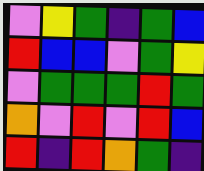[["violet", "yellow", "green", "indigo", "green", "blue"], ["red", "blue", "blue", "violet", "green", "yellow"], ["violet", "green", "green", "green", "red", "green"], ["orange", "violet", "red", "violet", "red", "blue"], ["red", "indigo", "red", "orange", "green", "indigo"]]